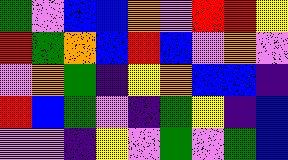[["green", "violet", "blue", "blue", "orange", "violet", "red", "red", "yellow"], ["red", "green", "orange", "blue", "red", "blue", "violet", "orange", "violet"], ["violet", "orange", "green", "indigo", "yellow", "orange", "blue", "blue", "indigo"], ["red", "blue", "green", "violet", "indigo", "green", "yellow", "indigo", "blue"], ["violet", "violet", "indigo", "yellow", "violet", "green", "violet", "green", "blue"]]